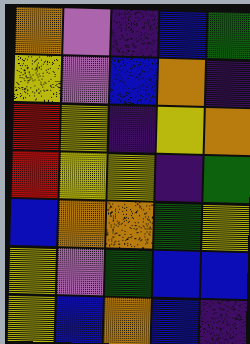[["orange", "violet", "indigo", "blue", "green"], ["yellow", "violet", "blue", "orange", "indigo"], ["red", "yellow", "indigo", "yellow", "orange"], ["red", "yellow", "yellow", "indigo", "green"], ["blue", "orange", "orange", "green", "yellow"], ["yellow", "violet", "green", "blue", "blue"], ["yellow", "blue", "orange", "blue", "indigo"]]